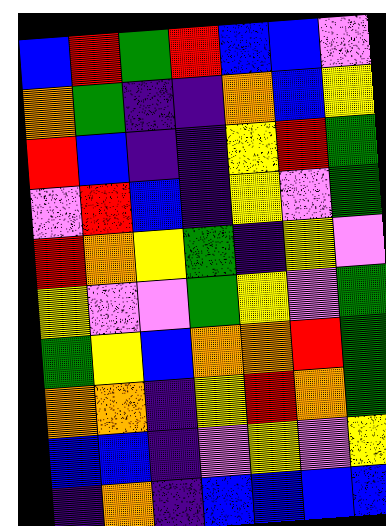[["blue", "red", "green", "red", "blue", "blue", "violet"], ["orange", "green", "indigo", "indigo", "orange", "blue", "yellow"], ["red", "blue", "indigo", "indigo", "yellow", "red", "green"], ["violet", "red", "blue", "indigo", "yellow", "violet", "green"], ["red", "orange", "yellow", "green", "indigo", "yellow", "violet"], ["yellow", "violet", "violet", "green", "yellow", "violet", "green"], ["green", "yellow", "blue", "orange", "orange", "red", "green"], ["orange", "orange", "indigo", "yellow", "red", "orange", "green"], ["blue", "blue", "indigo", "violet", "yellow", "violet", "yellow"], ["indigo", "orange", "indigo", "blue", "blue", "blue", "blue"]]